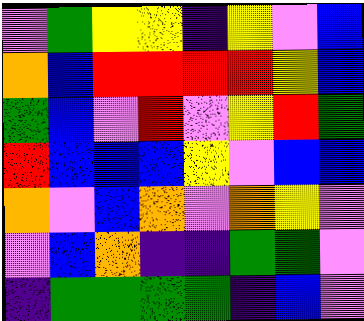[["violet", "green", "yellow", "yellow", "indigo", "yellow", "violet", "blue"], ["orange", "blue", "red", "red", "red", "red", "yellow", "blue"], ["green", "blue", "violet", "red", "violet", "yellow", "red", "green"], ["red", "blue", "blue", "blue", "yellow", "violet", "blue", "blue"], ["orange", "violet", "blue", "orange", "violet", "orange", "yellow", "violet"], ["violet", "blue", "orange", "indigo", "indigo", "green", "green", "violet"], ["indigo", "green", "green", "green", "green", "indigo", "blue", "violet"]]